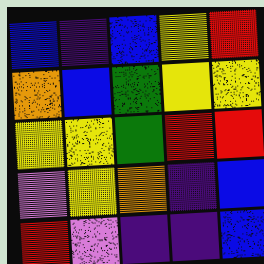[["blue", "indigo", "blue", "yellow", "red"], ["orange", "blue", "green", "yellow", "yellow"], ["yellow", "yellow", "green", "red", "red"], ["violet", "yellow", "orange", "indigo", "blue"], ["red", "violet", "indigo", "indigo", "blue"]]